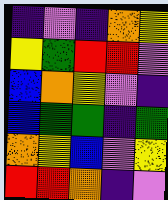[["indigo", "violet", "indigo", "orange", "yellow"], ["yellow", "green", "red", "red", "violet"], ["blue", "orange", "yellow", "violet", "indigo"], ["blue", "green", "green", "indigo", "green"], ["orange", "yellow", "blue", "violet", "yellow"], ["red", "red", "orange", "indigo", "violet"]]